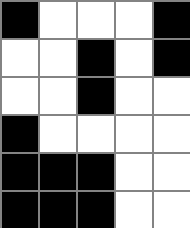[["black", "white", "white", "white", "black"], ["white", "white", "black", "white", "black"], ["white", "white", "black", "white", "white"], ["black", "white", "white", "white", "white"], ["black", "black", "black", "white", "white"], ["black", "black", "black", "white", "white"]]